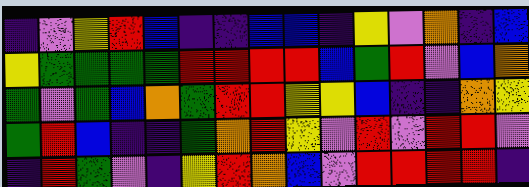[["indigo", "violet", "yellow", "red", "blue", "indigo", "indigo", "blue", "blue", "indigo", "yellow", "violet", "orange", "indigo", "blue"], ["yellow", "green", "green", "green", "green", "red", "red", "red", "red", "blue", "green", "red", "violet", "blue", "orange"], ["green", "violet", "green", "blue", "orange", "green", "red", "red", "yellow", "yellow", "blue", "indigo", "indigo", "orange", "yellow"], ["green", "red", "blue", "indigo", "indigo", "green", "orange", "red", "yellow", "violet", "red", "violet", "red", "red", "violet"], ["indigo", "red", "green", "violet", "indigo", "yellow", "red", "orange", "blue", "violet", "red", "red", "red", "red", "indigo"]]